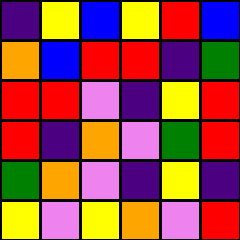[["indigo", "yellow", "blue", "yellow", "red", "blue"], ["orange", "blue", "red", "red", "indigo", "green"], ["red", "red", "violet", "indigo", "yellow", "red"], ["red", "indigo", "orange", "violet", "green", "red"], ["green", "orange", "violet", "indigo", "yellow", "indigo"], ["yellow", "violet", "yellow", "orange", "violet", "red"]]